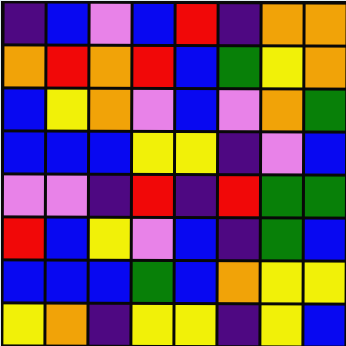[["indigo", "blue", "violet", "blue", "red", "indigo", "orange", "orange"], ["orange", "red", "orange", "red", "blue", "green", "yellow", "orange"], ["blue", "yellow", "orange", "violet", "blue", "violet", "orange", "green"], ["blue", "blue", "blue", "yellow", "yellow", "indigo", "violet", "blue"], ["violet", "violet", "indigo", "red", "indigo", "red", "green", "green"], ["red", "blue", "yellow", "violet", "blue", "indigo", "green", "blue"], ["blue", "blue", "blue", "green", "blue", "orange", "yellow", "yellow"], ["yellow", "orange", "indigo", "yellow", "yellow", "indigo", "yellow", "blue"]]